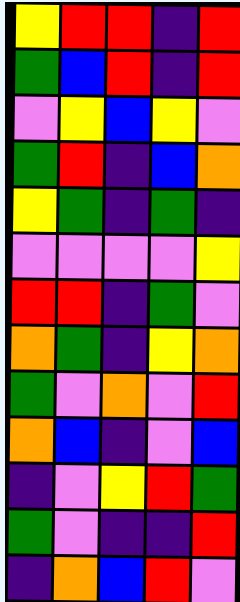[["yellow", "red", "red", "indigo", "red"], ["green", "blue", "red", "indigo", "red"], ["violet", "yellow", "blue", "yellow", "violet"], ["green", "red", "indigo", "blue", "orange"], ["yellow", "green", "indigo", "green", "indigo"], ["violet", "violet", "violet", "violet", "yellow"], ["red", "red", "indigo", "green", "violet"], ["orange", "green", "indigo", "yellow", "orange"], ["green", "violet", "orange", "violet", "red"], ["orange", "blue", "indigo", "violet", "blue"], ["indigo", "violet", "yellow", "red", "green"], ["green", "violet", "indigo", "indigo", "red"], ["indigo", "orange", "blue", "red", "violet"]]